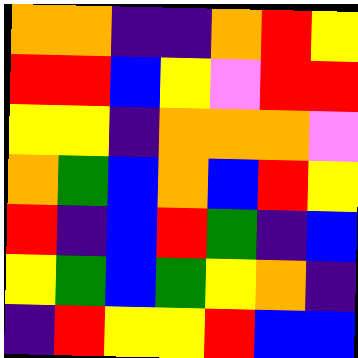[["orange", "orange", "indigo", "indigo", "orange", "red", "yellow"], ["red", "red", "blue", "yellow", "violet", "red", "red"], ["yellow", "yellow", "indigo", "orange", "orange", "orange", "violet"], ["orange", "green", "blue", "orange", "blue", "red", "yellow"], ["red", "indigo", "blue", "red", "green", "indigo", "blue"], ["yellow", "green", "blue", "green", "yellow", "orange", "indigo"], ["indigo", "red", "yellow", "yellow", "red", "blue", "blue"]]